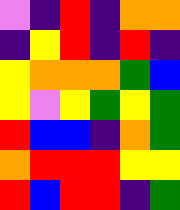[["violet", "indigo", "red", "indigo", "orange", "orange"], ["indigo", "yellow", "red", "indigo", "red", "indigo"], ["yellow", "orange", "orange", "orange", "green", "blue"], ["yellow", "violet", "yellow", "green", "yellow", "green"], ["red", "blue", "blue", "indigo", "orange", "green"], ["orange", "red", "red", "red", "yellow", "yellow"], ["red", "blue", "red", "red", "indigo", "green"]]